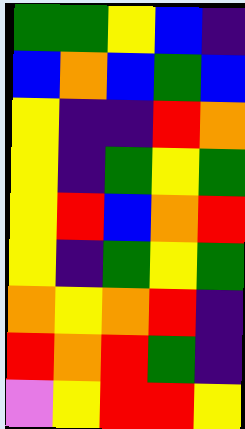[["green", "green", "yellow", "blue", "indigo"], ["blue", "orange", "blue", "green", "blue"], ["yellow", "indigo", "indigo", "red", "orange"], ["yellow", "indigo", "green", "yellow", "green"], ["yellow", "red", "blue", "orange", "red"], ["yellow", "indigo", "green", "yellow", "green"], ["orange", "yellow", "orange", "red", "indigo"], ["red", "orange", "red", "green", "indigo"], ["violet", "yellow", "red", "red", "yellow"]]